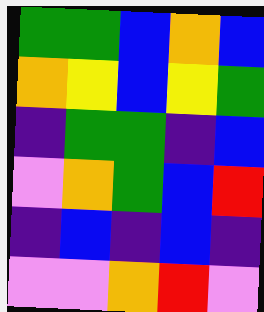[["green", "green", "blue", "orange", "blue"], ["orange", "yellow", "blue", "yellow", "green"], ["indigo", "green", "green", "indigo", "blue"], ["violet", "orange", "green", "blue", "red"], ["indigo", "blue", "indigo", "blue", "indigo"], ["violet", "violet", "orange", "red", "violet"]]